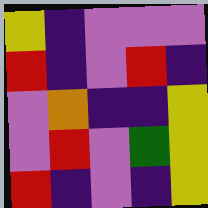[["yellow", "indigo", "violet", "violet", "violet"], ["red", "indigo", "violet", "red", "indigo"], ["violet", "orange", "indigo", "indigo", "yellow"], ["violet", "red", "violet", "green", "yellow"], ["red", "indigo", "violet", "indigo", "yellow"]]